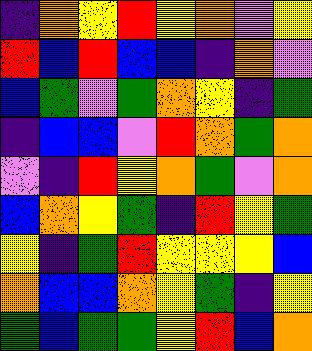[["indigo", "orange", "yellow", "red", "yellow", "orange", "violet", "yellow"], ["red", "blue", "red", "blue", "blue", "indigo", "orange", "violet"], ["blue", "green", "violet", "green", "orange", "yellow", "indigo", "green"], ["indigo", "blue", "blue", "violet", "red", "orange", "green", "orange"], ["violet", "indigo", "red", "yellow", "orange", "green", "violet", "orange"], ["blue", "orange", "yellow", "green", "indigo", "red", "yellow", "green"], ["yellow", "indigo", "green", "red", "yellow", "yellow", "yellow", "blue"], ["orange", "blue", "blue", "orange", "yellow", "green", "indigo", "yellow"], ["green", "blue", "green", "green", "yellow", "red", "blue", "orange"]]